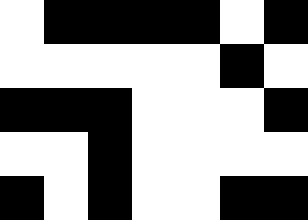[["white", "black", "black", "black", "black", "white", "black"], ["white", "white", "white", "white", "white", "black", "white"], ["black", "black", "black", "white", "white", "white", "black"], ["white", "white", "black", "white", "white", "white", "white"], ["black", "white", "black", "white", "white", "black", "black"]]